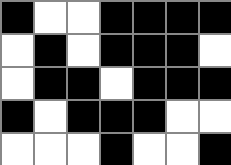[["black", "white", "white", "black", "black", "black", "black"], ["white", "black", "white", "black", "black", "black", "white"], ["white", "black", "black", "white", "black", "black", "black"], ["black", "white", "black", "black", "black", "white", "white"], ["white", "white", "white", "black", "white", "white", "black"]]